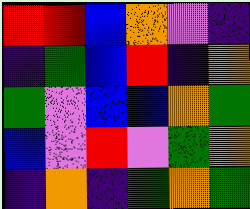[["red", "red", "blue", "orange", "violet", "indigo"], ["indigo", "green", "blue", "red", "indigo", "orange"], ["green", "violet", "blue", "blue", "orange", "green"], ["blue", "violet", "red", "violet", "green", "orange"], ["indigo", "orange", "indigo", "green", "orange", "green"]]